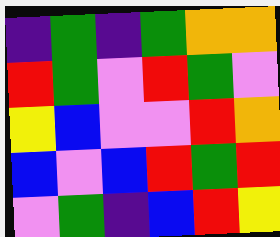[["indigo", "green", "indigo", "green", "orange", "orange"], ["red", "green", "violet", "red", "green", "violet"], ["yellow", "blue", "violet", "violet", "red", "orange"], ["blue", "violet", "blue", "red", "green", "red"], ["violet", "green", "indigo", "blue", "red", "yellow"]]